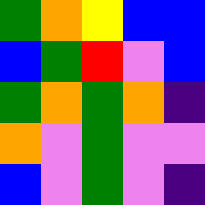[["green", "orange", "yellow", "blue", "blue"], ["blue", "green", "red", "violet", "blue"], ["green", "orange", "green", "orange", "indigo"], ["orange", "violet", "green", "violet", "violet"], ["blue", "violet", "green", "violet", "indigo"]]